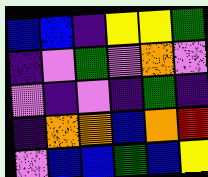[["blue", "blue", "indigo", "yellow", "yellow", "green"], ["indigo", "violet", "green", "violet", "orange", "violet"], ["violet", "indigo", "violet", "indigo", "green", "indigo"], ["indigo", "orange", "orange", "blue", "orange", "red"], ["violet", "blue", "blue", "green", "blue", "yellow"]]